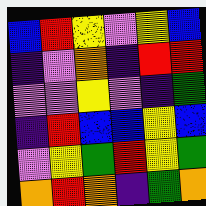[["blue", "red", "yellow", "violet", "yellow", "blue"], ["indigo", "violet", "orange", "indigo", "red", "red"], ["violet", "violet", "yellow", "violet", "indigo", "green"], ["indigo", "red", "blue", "blue", "yellow", "blue"], ["violet", "yellow", "green", "red", "yellow", "green"], ["orange", "red", "orange", "indigo", "green", "orange"]]